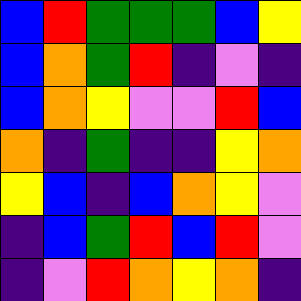[["blue", "red", "green", "green", "green", "blue", "yellow"], ["blue", "orange", "green", "red", "indigo", "violet", "indigo"], ["blue", "orange", "yellow", "violet", "violet", "red", "blue"], ["orange", "indigo", "green", "indigo", "indigo", "yellow", "orange"], ["yellow", "blue", "indigo", "blue", "orange", "yellow", "violet"], ["indigo", "blue", "green", "red", "blue", "red", "violet"], ["indigo", "violet", "red", "orange", "yellow", "orange", "indigo"]]